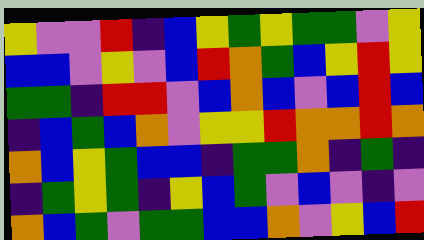[["yellow", "violet", "violet", "red", "indigo", "blue", "yellow", "green", "yellow", "green", "green", "violet", "yellow"], ["blue", "blue", "violet", "yellow", "violet", "blue", "red", "orange", "green", "blue", "yellow", "red", "yellow"], ["green", "green", "indigo", "red", "red", "violet", "blue", "orange", "blue", "violet", "blue", "red", "blue"], ["indigo", "blue", "green", "blue", "orange", "violet", "yellow", "yellow", "red", "orange", "orange", "red", "orange"], ["orange", "blue", "yellow", "green", "blue", "blue", "indigo", "green", "green", "orange", "indigo", "green", "indigo"], ["indigo", "green", "yellow", "green", "indigo", "yellow", "blue", "green", "violet", "blue", "violet", "indigo", "violet"], ["orange", "blue", "green", "violet", "green", "green", "blue", "blue", "orange", "violet", "yellow", "blue", "red"]]